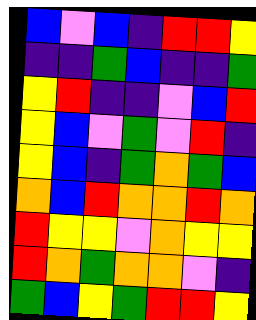[["blue", "violet", "blue", "indigo", "red", "red", "yellow"], ["indigo", "indigo", "green", "blue", "indigo", "indigo", "green"], ["yellow", "red", "indigo", "indigo", "violet", "blue", "red"], ["yellow", "blue", "violet", "green", "violet", "red", "indigo"], ["yellow", "blue", "indigo", "green", "orange", "green", "blue"], ["orange", "blue", "red", "orange", "orange", "red", "orange"], ["red", "yellow", "yellow", "violet", "orange", "yellow", "yellow"], ["red", "orange", "green", "orange", "orange", "violet", "indigo"], ["green", "blue", "yellow", "green", "red", "red", "yellow"]]